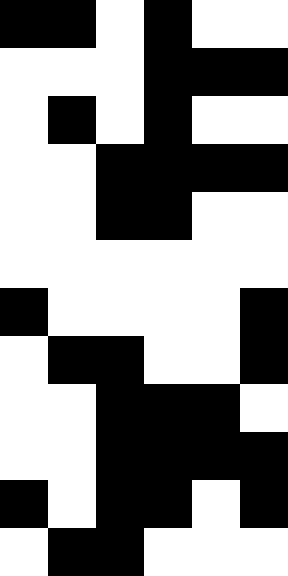[["black", "black", "white", "black", "white", "white"], ["white", "white", "white", "black", "black", "black"], ["white", "black", "white", "black", "white", "white"], ["white", "white", "black", "black", "black", "black"], ["white", "white", "black", "black", "white", "white"], ["white", "white", "white", "white", "white", "white"], ["black", "white", "white", "white", "white", "black"], ["white", "black", "black", "white", "white", "black"], ["white", "white", "black", "black", "black", "white"], ["white", "white", "black", "black", "black", "black"], ["black", "white", "black", "black", "white", "black"], ["white", "black", "black", "white", "white", "white"]]